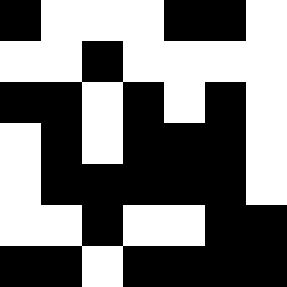[["black", "white", "white", "white", "black", "black", "white"], ["white", "white", "black", "white", "white", "white", "white"], ["black", "black", "white", "black", "white", "black", "white"], ["white", "black", "white", "black", "black", "black", "white"], ["white", "black", "black", "black", "black", "black", "white"], ["white", "white", "black", "white", "white", "black", "black"], ["black", "black", "white", "black", "black", "black", "black"]]